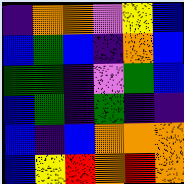[["indigo", "orange", "orange", "violet", "yellow", "blue"], ["blue", "green", "blue", "indigo", "orange", "blue"], ["green", "green", "indigo", "violet", "green", "blue"], ["blue", "green", "indigo", "green", "indigo", "indigo"], ["blue", "indigo", "blue", "orange", "orange", "orange"], ["blue", "yellow", "red", "orange", "red", "orange"]]